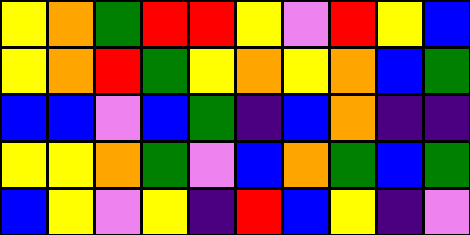[["yellow", "orange", "green", "red", "red", "yellow", "violet", "red", "yellow", "blue"], ["yellow", "orange", "red", "green", "yellow", "orange", "yellow", "orange", "blue", "green"], ["blue", "blue", "violet", "blue", "green", "indigo", "blue", "orange", "indigo", "indigo"], ["yellow", "yellow", "orange", "green", "violet", "blue", "orange", "green", "blue", "green"], ["blue", "yellow", "violet", "yellow", "indigo", "red", "blue", "yellow", "indigo", "violet"]]